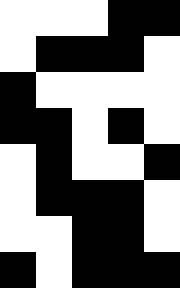[["white", "white", "white", "black", "black"], ["white", "black", "black", "black", "white"], ["black", "white", "white", "white", "white"], ["black", "black", "white", "black", "white"], ["white", "black", "white", "white", "black"], ["white", "black", "black", "black", "white"], ["white", "white", "black", "black", "white"], ["black", "white", "black", "black", "black"]]